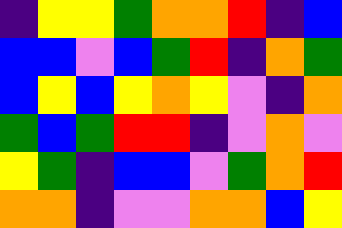[["indigo", "yellow", "yellow", "green", "orange", "orange", "red", "indigo", "blue"], ["blue", "blue", "violet", "blue", "green", "red", "indigo", "orange", "green"], ["blue", "yellow", "blue", "yellow", "orange", "yellow", "violet", "indigo", "orange"], ["green", "blue", "green", "red", "red", "indigo", "violet", "orange", "violet"], ["yellow", "green", "indigo", "blue", "blue", "violet", "green", "orange", "red"], ["orange", "orange", "indigo", "violet", "violet", "orange", "orange", "blue", "yellow"]]